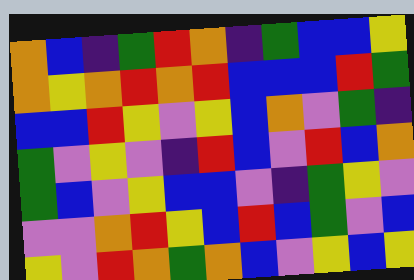[["orange", "blue", "indigo", "green", "red", "orange", "indigo", "green", "blue", "blue", "yellow"], ["orange", "yellow", "orange", "red", "orange", "red", "blue", "blue", "blue", "red", "green"], ["blue", "blue", "red", "yellow", "violet", "yellow", "blue", "orange", "violet", "green", "indigo"], ["green", "violet", "yellow", "violet", "indigo", "red", "blue", "violet", "red", "blue", "orange"], ["green", "blue", "violet", "yellow", "blue", "blue", "violet", "indigo", "green", "yellow", "violet"], ["violet", "violet", "orange", "red", "yellow", "blue", "red", "blue", "green", "violet", "blue"], ["yellow", "violet", "red", "orange", "green", "orange", "blue", "violet", "yellow", "blue", "yellow"]]